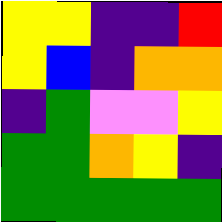[["yellow", "yellow", "indigo", "indigo", "red"], ["yellow", "blue", "indigo", "orange", "orange"], ["indigo", "green", "violet", "violet", "yellow"], ["green", "green", "orange", "yellow", "indigo"], ["green", "green", "green", "green", "green"]]